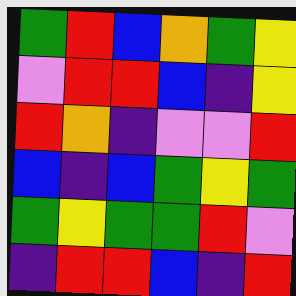[["green", "red", "blue", "orange", "green", "yellow"], ["violet", "red", "red", "blue", "indigo", "yellow"], ["red", "orange", "indigo", "violet", "violet", "red"], ["blue", "indigo", "blue", "green", "yellow", "green"], ["green", "yellow", "green", "green", "red", "violet"], ["indigo", "red", "red", "blue", "indigo", "red"]]